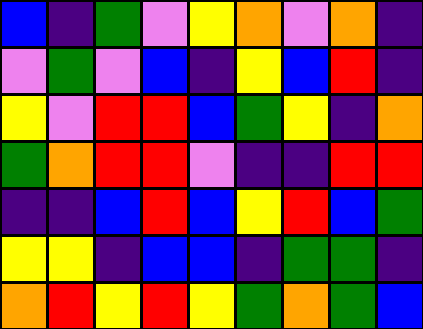[["blue", "indigo", "green", "violet", "yellow", "orange", "violet", "orange", "indigo"], ["violet", "green", "violet", "blue", "indigo", "yellow", "blue", "red", "indigo"], ["yellow", "violet", "red", "red", "blue", "green", "yellow", "indigo", "orange"], ["green", "orange", "red", "red", "violet", "indigo", "indigo", "red", "red"], ["indigo", "indigo", "blue", "red", "blue", "yellow", "red", "blue", "green"], ["yellow", "yellow", "indigo", "blue", "blue", "indigo", "green", "green", "indigo"], ["orange", "red", "yellow", "red", "yellow", "green", "orange", "green", "blue"]]